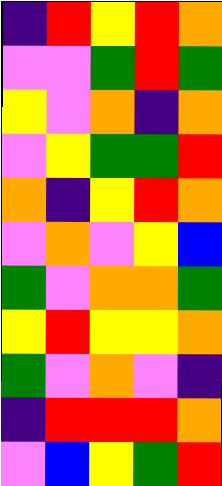[["indigo", "red", "yellow", "red", "orange"], ["violet", "violet", "green", "red", "green"], ["yellow", "violet", "orange", "indigo", "orange"], ["violet", "yellow", "green", "green", "red"], ["orange", "indigo", "yellow", "red", "orange"], ["violet", "orange", "violet", "yellow", "blue"], ["green", "violet", "orange", "orange", "green"], ["yellow", "red", "yellow", "yellow", "orange"], ["green", "violet", "orange", "violet", "indigo"], ["indigo", "red", "red", "red", "orange"], ["violet", "blue", "yellow", "green", "red"]]